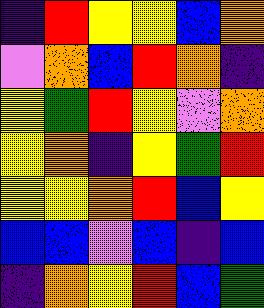[["indigo", "red", "yellow", "yellow", "blue", "orange"], ["violet", "orange", "blue", "red", "orange", "indigo"], ["yellow", "green", "red", "yellow", "violet", "orange"], ["yellow", "orange", "indigo", "yellow", "green", "red"], ["yellow", "yellow", "orange", "red", "blue", "yellow"], ["blue", "blue", "violet", "blue", "indigo", "blue"], ["indigo", "orange", "yellow", "red", "blue", "green"]]